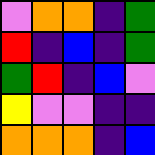[["violet", "orange", "orange", "indigo", "green"], ["red", "indigo", "blue", "indigo", "green"], ["green", "red", "indigo", "blue", "violet"], ["yellow", "violet", "violet", "indigo", "indigo"], ["orange", "orange", "orange", "indigo", "blue"]]